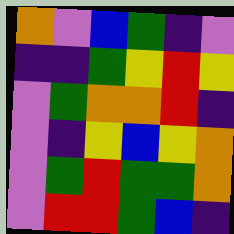[["orange", "violet", "blue", "green", "indigo", "violet"], ["indigo", "indigo", "green", "yellow", "red", "yellow"], ["violet", "green", "orange", "orange", "red", "indigo"], ["violet", "indigo", "yellow", "blue", "yellow", "orange"], ["violet", "green", "red", "green", "green", "orange"], ["violet", "red", "red", "green", "blue", "indigo"]]